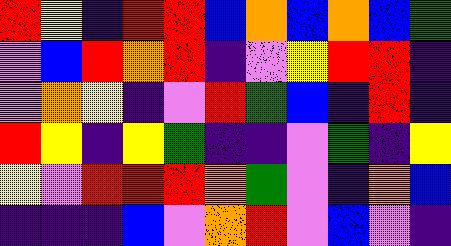[["red", "yellow", "indigo", "red", "red", "blue", "orange", "blue", "orange", "blue", "green"], ["violet", "blue", "red", "orange", "red", "indigo", "violet", "yellow", "red", "red", "indigo"], ["violet", "orange", "yellow", "indigo", "violet", "red", "green", "blue", "indigo", "red", "indigo"], ["red", "yellow", "indigo", "yellow", "green", "indigo", "indigo", "violet", "green", "indigo", "yellow"], ["yellow", "violet", "red", "red", "red", "orange", "green", "violet", "indigo", "orange", "blue"], ["indigo", "indigo", "indigo", "blue", "violet", "orange", "red", "violet", "blue", "violet", "indigo"]]